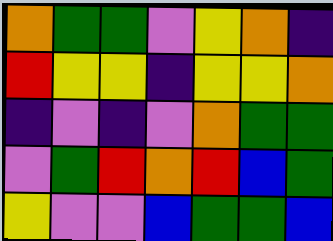[["orange", "green", "green", "violet", "yellow", "orange", "indigo"], ["red", "yellow", "yellow", "indigo", "yellow", "yellow", "orange"], ["indigo", "violet", "indigo", "violet", "orange", "green", "green"], ["violet", "green", "red", "orange", "red", "blue", "green"], ["yellow", "violet", "violet", "blue", "green", "green", "blue"]]